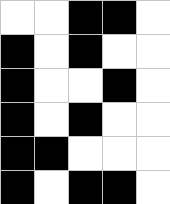[["white", "white", "black", "black", "white"], ["black", "white", "black", "white", "white"], ["black", "white", "white", "black", "white"], ["black", "white", "black", "white", "white"], ["black", "black", "white", "white", "white"], ["black", "white", "black", "black", "white"]]